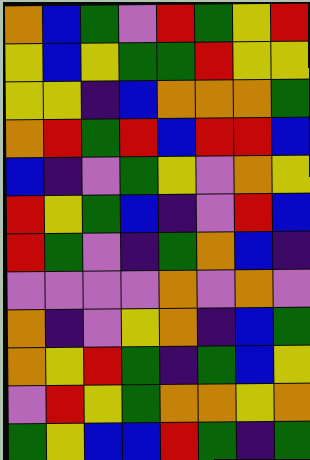[["orange", "blue", "green", "violet", "red", "green", "yellow", "red"], ["yellow", "blue", "yellow", "green", "green", "red", "yellow", "yellow"], ["yellow", "yellow", "indigo", "blue", "orange", "orange", "orange", "green"], ["orange", "red", "green", "red", "blue", "red", "red", "blue"], ["blue", "indigo", "violet", "green", "yellow", "violet", "orange", "yellow"], ["red", "yellow", "green", "blue", "indigo", "violet", "red", "blue"], ["red", "green", "violet", "indigo", "green", "orange", "blue", "indigo"], ["violet", "violet", "violet", "violet", "orange", "violet", "orange", "violet"], ["orange", "indigo", "violet", "yellow", "orange", "indigo", "blue", "green"], ["orange", "yellow", "red", "green", "indigo", "green", "blue", "yellow"], ["violet", "red", "yellow", "green", "orange", "orange", "yellow", "orange"], ["green", "yellow", "blue", "blue", "red", "green", "indigo", "green"]]